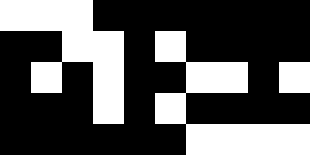[["white", "white", "white", "black", "black", "black", "black", "black", "black", "black"], ["black", "black", "white", "white", "black", "white", "black", "black", "black", "black"], ["black", "white", "black", "white", "black", "black", "white", "white", "black", "white"], ["black", "black", "black", "white", "black", "white", "black", "black", "black", "black"], ["black", "black", "black", "black", "black", "black", "white", "white", "white", "white"]]